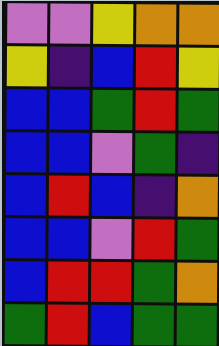[["violet", "violet", "yellow", "orange", "orange"], ["yellow", "indigo", "blue", "red", "yellow"], ["blue", "blue", "green", "red", "green"], ["blue", "blue", "violet", "green", "indigo"], ["blue", "red", "blue", "indigo", "orange"], ["blue", "blue", "violet", "red", "green"], ["blue", "red", "red", "green", "orange"], ["green", "red", "blue", "green", "green"]]